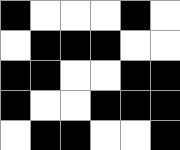[["black", "white", "white", "white", "black", "white"], ["white", "black", "black", "black", "white", "white"], ["black", "black", "white", "white", "black", "black"], ["black", "white", "white", "black", "black", "black"], ["white", "black", "black", "white", "white", "black"]]